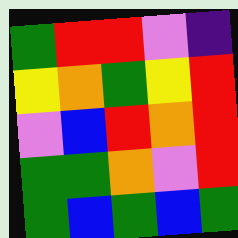[["green", "red", "red", "violet", "indigo"], ["yellow", "orange", "green", "yellow", "red"], ["violet", "blue", "red", "orange", "red"], ["green", "green", "orange", "violet", "red"], ["green", "blue", "green", "blue", "green"]]